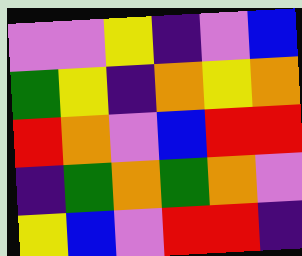[["violet", "violet", "yellow", "indigo", "violet", "blue"], ["green", "yellow", "indigo", "orange", "yellow", "orange"], ["red", "orange", "violet", "blue", "red", "red"], ["indigo", "green", "orange", "green", "orange", "violet"], ["yellow", "blue", "violet", "red", "red", "indigo"]]